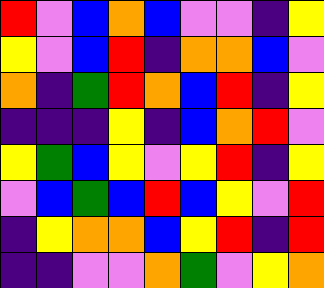[["red", "violet", "blue", "orange", "blue", "violet", "violet", "indigo", "yellow"], ["yellow", "violet", "blue", "red", "indigo", "orange", "orange", "blue", "violet"], ["orange", "indigo", "green", "red", "orange", "blue", "red", "indigo", "yellow"], ["indigo", "indigo", "indigo", "yellow", "indigo", "blue", "orange", "red", "violet"], ["yellow", "green", "blue", "yellow", "violet", "yellow", "red", "indigo", "yellow"], ["violet", "blue", "green", "blue", "red", "blue", "yellow", "violet", "red"], ["indigo", "yellow", "orange", "orange", "blue", "yellow", "red", "indigo", "red"], ["indigo", "indigo", "violet", "violet", "orange", "green", "violet", "yellow", "orange"]]